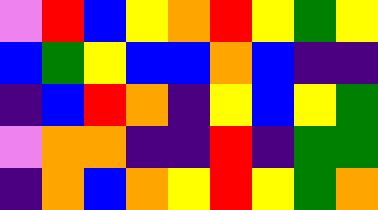[["violet", "red", "blue", "yellow", "orange", "red", "yellow", "green", "yellow"], ["blue", "green", "yellow", "blue", "blue", "orange", "blue", "indigo", "indigo"], ["indigo", "blue", "red", "orange", "indigo", "yellow", "blue", "yellow", "green"], ["violet", "orange", "orange", "indigo", "indigo", "red", "indigo", "green", "green"], ["indigo", "orange", "blue", "orange", "yellow", "red", "yellow", "green", "orange"]]